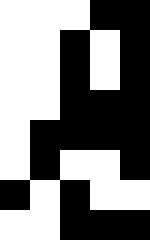[["white", "white", "white", "black", "black"], ["white", "white", "black", "white", "black"], ["white", "white", "black", "white", "black"], ["white", "white", "black", "black", "black"], ["white", "black", "black", "black", "black"], ["white", "black", "white", "white", "black"], ["black", "white", "black", "white", "white"], ["white", "white", "black", "black", "black"]]